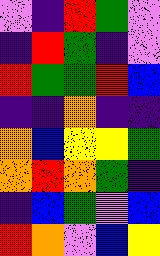[["violet", "indigo", "red", "green", "violet"], ["indigo", "red", "green", "indigo", "violet"], ["red", "green", "green", "red", "blue"], ["indigo", "indigo", "orange", "indigo", "indigo"], ["orange", "blue", "yellow", "yellow", "green"], ["orange", "red", "orange", "green", "indigo"], ["indigo", "blue", "green", "violet", "blue"], ["red", "orange", "violet", "blue", "yellow"]]